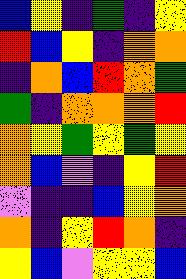[["blue", "yellow", "indigo", "green", "indigo", "yellow"], ["red", "blue", "yellow", "indigo", "orange", "orange"], ["indigo", "orange", "blue", "red", "orange", "green"], ["green", "indigo", "orange", "orange", "orange", "red"], ["orange", "yellow", "green", "yellow", "green", "yellow"], ["orange", "blue", "violet", "indigo", "yellow", "red"], ["violet", "indigo", "indigo", "blue", "yellow", "orange"], ["orange", "indigo", "yellow", "red", "orange", "indigo"], ["yellow", "blue", "violet", "yellow", "yellow", "blue"]]